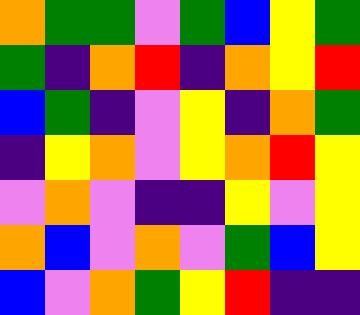[["orange", "green", "green", "violet", "green", "blue", "yellow", "green"], ["green", "indigo", "orange", "red", "indigo", "orange", "yellow", "red"], ["blue", "green", "indigo", "violet", "yellow", "indigo", "orange", "green"], ["indigo", "yellow", "orange", "violet", "yellow", "orange", "red", "yellow"], ["violet", "orange", "violet", "indigo", "indigo", "yellow", "violet", "yellow"], ["orange", "blue", "violet", "orange", "violet", "green", "blue", "yellow"], ["blue", "violet", "orange", "green", "yellow", "red", "indigo", "indigo"]]